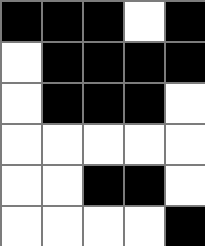[["black", "black", "black", "white", "black"], ["white", "black", "black", "black", "black"], ["white", "black", "black", "black", "white"], ["white", "white", "white", "white", "white"], ["white", "white", "black", "black", "white"], ["white", "white", "white", "white", "black"]]